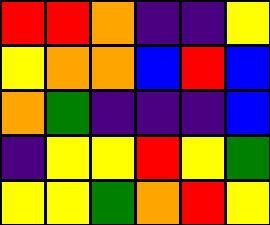[["red", "red", "orange", "indigo", "indigo", "yellow"], ["yellow", "orange", "orange", "blue", "red", "blue"], ["orange", "green", "indigo", "indigo", "indigo", "blue"], ["indigo", "yellow", "yellow", "red", "yellow", "green"], ["yellow", "yellow", "green", "orange", "red", "yellow"]]